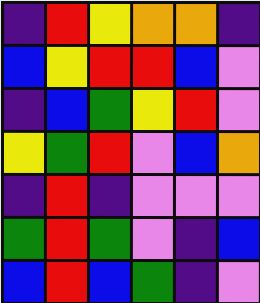[["indigo", "red", "yellow", "orange", "orange", "indigo"], ["blue", "yellow", "red", "red", "blue", "violet"], ["indigo", "blue", "green", "yellow", "red", "violet"], ["yellow", "green", "red", "violet", "blue", "orange"], ["indigo", "red", "indigo", "violet", "violet", "violet"], ["green", "red", "green", "violet", "indigo", "blue"], ["blue", "red", "blue", "green", "indigo", "violet"]]